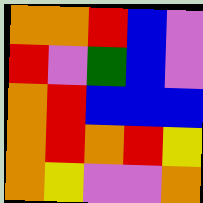[["orange", "orange", "red", "blue", "violet"], ["red", "violet", "green", "blue", "violet"], ["orange", "red", "blue", "blue", "blue"], ["orange", "red", "orange", "red", "yellow"], ["orange", "yellow", "violet", "violet", "orange"]]